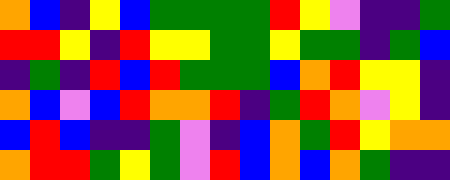[["orange", "blue", "indigo", "yellow", "blue", "green", "green", "green", "green", "red", "yellow", "violet", "indigo", "indigo", "green"], ["red", "red", "yellow", "indigo", "red", "yellow", "yellow", "green", "green", "yellow", "green", "green", "indigo", "green", "blue"], ["indigo", "green", "indigo", "red", "blue", "red", "green", "green", "green", "blue", "orange", "red", "yellow", "yellow", "indigo"], ["orange", "blue", "violet", "blue", "red", "orange", "orange", "red", "indigo", "green", "red", "orange", "violet", "yellow", "indigo"], ["blue", "red", "blue", "indigo", "indigo", "green", "violet", "indigo", "blue", "orange", "green", "red", "yellow", "orange", "orange"], ["orange", "red", "red", "green", "yellow", "green", "violet", "red", "blue", "orange", "blue", "orange", "green", "indigo", "indigo"]]